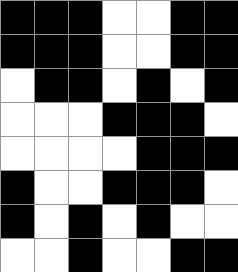[["black", "black", "black", "white", "white", "black", "black"], ["black", "black", "black", "white", "white", "black", "black"], ["white", "black", "black", "white", "black", "white", "black"], ["white", "white", "white", "black", "black", "black", "white"], ["white", "white", "white", "white", "black", "black", "black"], ["black", "white", "white", "black", "black", "black", "white"], ["black", "white", "black", "white", "black", "white", "white"], ["white", "white", "black", "white", "white", "black", "black"]]